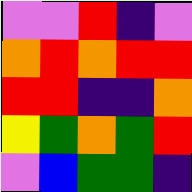[["violet", "violet", "red", "indigo", "violet"], ["orange", "red", "orange", "red", "red"], ["red", "red", "indigo", "indigo", "orange"], ["yellow", "green", "orange", "green", "red"], ["violet", "blue", "green", "green", "indigo"]]